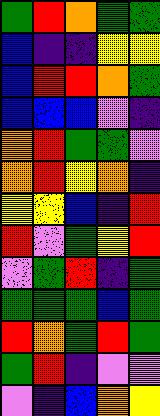[["green", "red", "orange", "green", "green"], ["blue", "indigo", "indigo", "yellow", "yellow"], ["blue", "red", "red", "orange", "green"], ["blue", "blue", "blue", "violet", "indigo"], ["orange", "red", "green", "green", "violet"], ["orange", "red", "yellow", "orange", "indigo"], ["yellow", "yellow", "blue", "indigo", "red"], ["red", "violet", "green", "yellow", "red"], ["violet", "green", "red", "indigo", "green"], ["green", "green", "green", "blue", "green"], ["red", "orange", "green", "red", "green"], ["green", "red", "indigo", "violet", "violet"], ["violet", "indigo", "blue", "orange", "yellow"]]